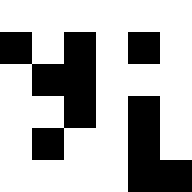[["white", "white", "white", "white", "white", "white"], ["black", "white", "black", "white", "black", "white"], ["white", "black", "black", "white", "white", "white"], ["white", "white", "black", "white", "black", "white"], ["white", "black", "white", "white", "black", "white"], ["white", "white", "white", "white", "black", "black"]]